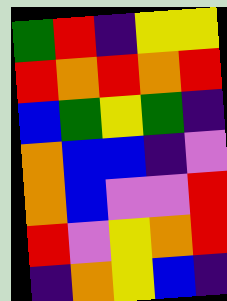[["green", "red", "indigo", "yellow", "yellow"], ["red", "orange", "red", "orange", "red"], ["blue", "green", "yellow", "green", "indigo"], ["orange", "blue", "blue", "indigo", "violet"], ["orange", "blue", "violet", "violet", "red"], ["red", "violet", "yellow", "orange", "red"], ["indigo", "orange", "yellow", "blue", "indigo"]]